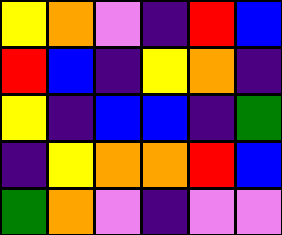[["yellow", "orange", "violet", "indigo", "red", "blue"], ["red", "blue", "indigo", "yellow", "orange", "indigo"], ["yellow", "indigo", "blue", "blue", "indigo", "green"], ["indigo", "yellow", "orange", "orange", "red", "blue"], ["green", "orange", "violet", "indigo", "violet", "violet"]]